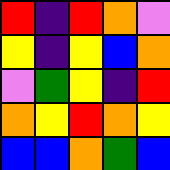[["red", "indigo", "red", "orange", "violet"], ["yellow", "indigo", "yellow", "blue", "orange"], ["violet", "green", "yellow", "indigo", "red"], ["orange", "yellow", "red", "orange", "yellow"], ["blue", "blue", "orange", "green", "blue"]]